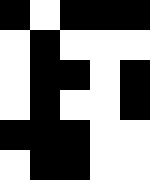[["black", "white", "black", "black", "black"], ["white", "black", "white", "white", "white"], ["white", "black", "black", "white", "black"], ["white", "black", "white", "white", "black"], ["black", "black", "black", "white", "white"], ["white", "black", "black", "white", "white"]]